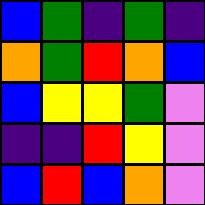[["blue", "green", "indigo", "green", "indigo"], ["orange", "green", "red", "orange", "blue"], ["blue", "yellow", "yellow", "green", "violet"], ["indigo", "indigo", "red", "yellow", "violet"], ["blue", "red", "blue", "orange", "violet"]]